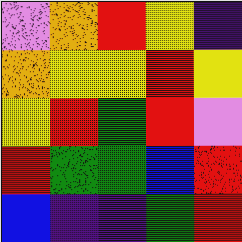[["violet", "orange", "red", "yellow", "indigo"], ["orange", "yellow", "yellow", "red", "yellow"], ["yellow", "red", "green", "red", "violet"], ["red", "green", "green", "blue", "red"], ["blue", "indigo", "indigo", "green", "red"]]